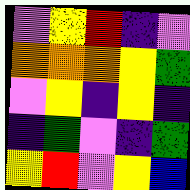[["violet", "yellow", "red", "indigo", "violet"], ["orange", "orange", "orange", "yellow", "green"], ["violet", "yellow", "indigo", "yellow", "indigo"], ["indigo", "green", "violet", "indigo", "green"], ["yellow", "red", "violet", "yellow", "blue"]]